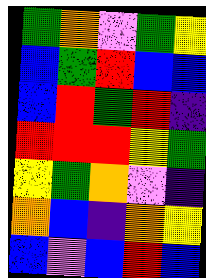[["green", "orange", "violet", "green", "yellow"], ["blue", "green", "red", "blue", "blue"], ["blue", "red", "green", "red", "indigo"], ["red", "red", "red", "yellow", "green"], ["yellow", "green", "orange", "violet", "indigo"], ["orange", "blue", "indigo", "orange", "yellow"], ["blue", "violet", "blue", "red", "blue"]]